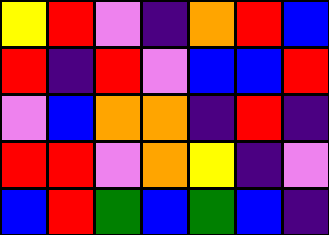[["yellow", "red", "violet", "indigo", "orange", "red", "blue"], ["red", "indigo", "red", "violet", "blue", "blue", "red"], ["violet", "blue", "orange", "orange", "indigo", "red", "indigo"], ["red", "red", "violet", "orange", "yellow", "indigo", "violet"], ["blue", "red", "green", "blue", "green", "blue", "indigo"]]